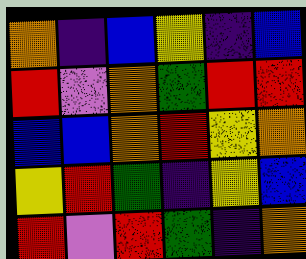[["orange", "indigo", "blue", "yellow", "indigo", "blue"], ["red", "violet", "orange", "green", "red", "red"], ["blue", "blue", "orange", "red", "yellow", "orange"], ["yellow", "red", "green", "indigo", "yellow", "blue"], ["red", "violet", "red", "green", "indigo", "orange"]]